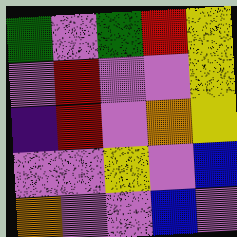[["green", "violet", "green", "red", "yellow"], ["violet", "red", "violet", "violet", "yellow"], ["indigo", "red", "violet", "orange", "yellow"], ["violet", "violet", "yellow", "violet", "blue"], ["orange", "violet", "violet", "blue", "violet"]]